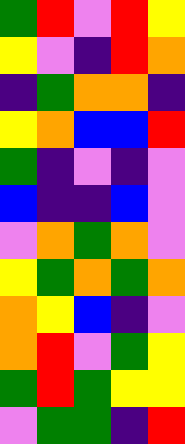[["green", "red", "violet", "red", "yellow"], ["yellow", "violet", "indigo", "red", "orange"], ["indigo", "green", "orange", "orange", "indigo"], ["yellow", "orange", "blue", "blue", "red"], ["green", "indigo", "violet", "indigo", "violet"], ["blue", "indigo", "indigo", "blue", "violet"], ["violet", "orange", "green", "orange", "violet"], ["yellow", "green", "orange", "green", "orange"], ["orange", "yellow", "blue", "indigo", "violet"], ["orange", "red", "violet", "green", "yellow"], ["green", "red", "green", "yellow", "yellow"], ["violet", "green", "green", "indigo", "red"]]